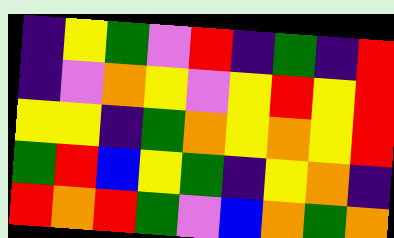[["indigo", "yellow", "green", "violet", "red", "indigo", "green", "indigo", "red"], ["indigo", "violet", "orange", "yellow", "violet", "yellow", "red", "yellow", "red"], ["yellow", "yellow", "indigo", "green", "orange", "yellow", "orange", "yellow", "red"], ["green", "red", "blue", "yellow", "green", "indigo", "yellow", "orange", "indigo"], ["red", "orange", "red", "green", "violet", "blue", "orange", "green", "orange"]]